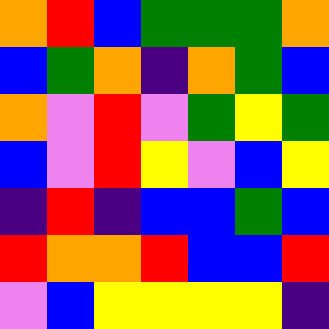[["orange", "red", "blue", "green", "green", "green", "orange"], ["blue", "green", "orange", "indigo", "orange", "green", "blue"], ["orange", "violet", "red", "violet", "green", "yellow", "green"], ["blue", "violet", "red", "yellow", "violet", "blue", "yellow"], ["indigo", "red", "indigo", "blue", "blue", "green", "blue"], ["red", "orange", "orange", "red", "blue", "blue", "red"], ["violet", "blue", "yellow", "yellow", "yellow", "yellow", "indigo"]]